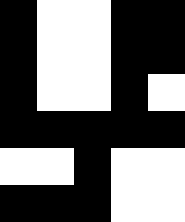[["black", "white", "white", "black", "black"], ["black", "white", "white", "black", "black"], ["black", "white", "white", "black", "white"], ["black", "black", "black", "black", "black"], ["white", "white", "black", "white", "white"], ["black", "black", "black", "white", "white"]]